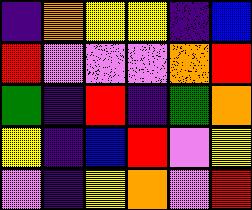[["indigo", "orange", "yellow", "yellow", "indigo", "blue"], ["red", "violet", "violet", "violet", "orange", "red"], ["green", "indigo", "red", "indigo", "green", "orange"], ["yellow", "indigo", "blue", "red", "violet", "yellow"], ["violet", "indigo", "yellow", "orange", "violet", "red"]]